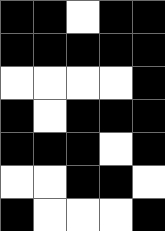[["black", "black", "white", "black", "black"], ["black", "black", "black", "black", "black"], ["white", "white", "white", "white", "black"], ["black", "white", "black", "black", "black"], ["black", "black", "black", "white", "black"], ["white", "white", "black", "black", "white"], ["black", "white", "white", "white", "black"]]